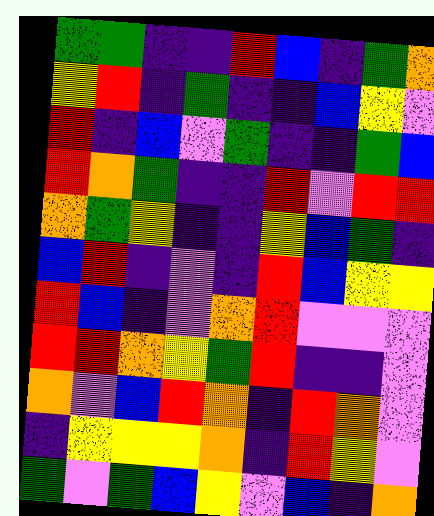[["green", "green", "indigo", "indigo", "red", "blue", "indigo", "green", "orange"], ["yellow", "red", "indigo", "green", "indigo", "indigo", "blue", "yellow", "violet"], ["red", "indigo", "blue", "violet", "green", "indigo", "indigo", "green", "blue"], ["red", "orange", "green", "indigo", "indigo", "red", "violet", "red", "red"], ["orange", "green", "yellow", "indigo", "indigo", "yellow", "blue", "green", "indigo"], ["blue", "red", "indigo", "violet", "indigo", "red", "blue", "yellow", "yellow"], ["red", "blue", "indigo", "violet", "orange", "red", "violet", "violet", "violet"], ["red", "red", "orange", "yellow", "green", "red", "indigo", "indigo", "violet"], ["orange", "violet", "blue", "red", "orange", "indigo", "red", "orange", "violet"], ["indigo", "yellow", "yellow", "yellow", "orange", "indigo", "red", "yellow", "violet"], ["green", "violet", "green", "blue", "yellow", "violet", "blue", "indigo", "orange"]]